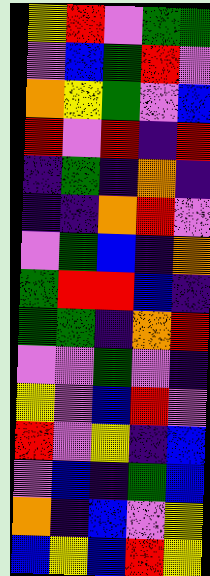[["yellow", "red", "violet", "green", "green"], ["violet", "blue", "green", "red", "violet"], ["orange", "yellow", "green", "violet", "blue"], ["red", "violet", "red", "indigo", "red"], ["indigo", "green", "indigo", "orange", "indigo"], ["indigo", "indigo", "orange", "red", "violet"], ["violet", "green", "blue", "indigo", "orange"], ["green", "red", "red", "blue", "indigo"], ["green", "green", "indigo", "orange", "red"], ["violet", "violet", "green", "violet", "indigo"], ["yellow", "violet", "blue", "red", "violet"], ["red", "violet", "yellow", "indigo", "blue"], ["violet", "blue", "indigo", "green", "blue"], ["orange", "indigo", "blue", "violet", "yellow"], ["blue", "yellow", "blue", "red", "yellow"]]